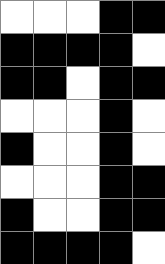[["white", "white", "white", "black", "black"], ["black", "black", "black", "black", "white"], ["black", "black", "white", "black", "black"], ["white", "white", "white", "black", "white"], ["black", "white", "white", "black", "white"], ["white", "white", "white", "black", "black"], ["black", "white", "white", "black", "black"], ["black", "black", "black", "black", "white"]]